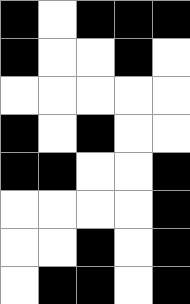[["black", "white", "black", "black", "black"], ["black", "white", "white", "black", "white"], ["white", "white", "white", "white", "white"], ["black", "white", "black", "white", "white"], ["black", "black", "white", "white", "black"], ["white", "white", "white", "white", "black"], ["white", "white", "black", "white", "black"], ["white", "black", "black", "white", "black"]]